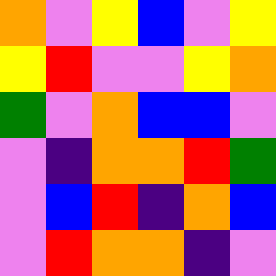[["orange", "violet", "yellow", "blue", "violet", "yellow"], ["yellow", "red", "violet", "violet", "yellow", "orange"], ["green", "violet", "orange", "blue", "blue", "violet"], ["violet", "indigo", "orange", "orange", "red", "green"], ["violet", "blue", "red", "indigo", "orange", "blue"], ["violet", "red", "orange", "orange", "indigo", "violet"]]